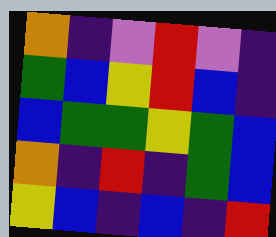[["orange", "indigo", "violet", "red", "violet", "indigo"], ["green", "blue", "yellow", "red", "blue", "indigo"], ["blue", "green", "green", "yellow", "green", "blue"], ["orange", "indigo", "red", "indigo", "green", "blue"], ["yellow", "blue", "indigo", "blue", "indigo", "red"]]